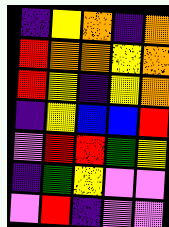[["indigo", "yellow", "orange", "indigo", "orange"], ["red", "orange", "orange", "yellow", "orange"], ["red", "yellow", "indigo", "yellow", "orange"], ["indigo", "yellow", "blue", "blue", "red"], ["violet", "red", "red", "green", "yellow"], ["indigo", "green", "yellow", "violet", "violet"], ["violet", "red", "indigo", "violet", "violet"]]